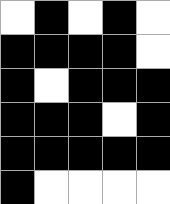[["white", "black", "white", "black", "white"], ["black", "black", "black", "black", "white"], ["black", "white", "black", "black", "black"], ["black", "black", "black", "white", "black"], ["black", "black", "black", "black", "black"], ["black", "white", "white", "white", "white"]]